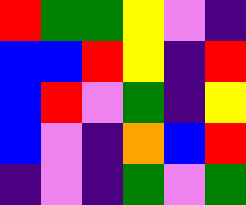[["red", "green", "green", "yellow", "violet", "indigo"], ["blue", "blue", "red", "yellow", "indigo", "red"], ["blue", "red", "violet", "green", "indigo", "yellow"], ["blue", "violet", "indigo", "orange", "blue", "red"], ["indigo", "violet", "indigo", "green", "violet", "green"]]